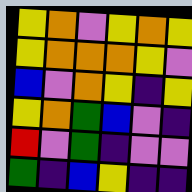[["yellow", "orange", "violet", "yellow", "orange", "yellow"], ["yellow", "orange", "orange", "orange", "yellow", "violet"], ["blue", "violet", "orange", "yellow", "indigo", "yellow"], ["yellow", "orange", "green", "blue", "violet", "indigo"], ["red", "violet", "green", "indigo", "violet", "violet"], ["green", "indigo", "blue", "yellow", "indigo", "indigo"]]